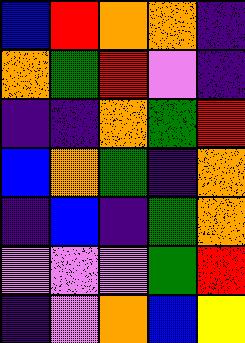[["blue", "red", "orange", "orange", "indigo"], ["orange", "green", "red", "violet", "indigo"], ["indigo", "indigo", "orange", "green", "red"], ["blue", "orange", "green", "indigo", "orange"], ["indigo", "blue", "indigo", "green", "orange"], ["violet", "violet", "violet", "green", "red"], ["indigo", "violet", "orange", "blue", "yellow"]]